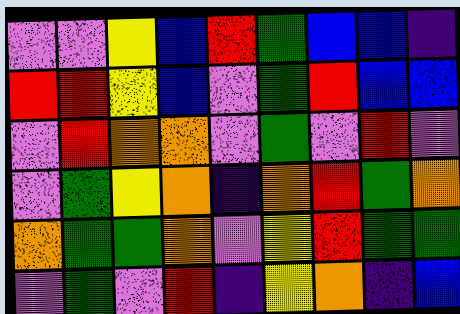[["violet", "violet", "yellow", "blue", "red", "green", "blue", "blue", "indigo"], ["red", "red", "yellow", "blue", "violet", "green", "red", "blue", "blue"], ["violet", "red", "orange", "orange", "violet", "green", "violet", "red", "violet"], ["violet", "green", "yellow", "orange", "indigo", "orange", "red", "green", "orange"], ["orange", "green", "green", "orange", "violet", "yellow", "red", "green", "green"], ["violet", "green", "violet", "red", "indigo", "yellow", "orange", "indigo", "blue"]]